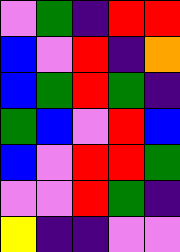[["violet", "green", "indigo", "red", "red"], ["blue", "violet", "red", "indigo", "orange"], ["blue", "green", "red", "green", "indigo"], ["green", "blue", "violet", "red", "blue"], ["blue", "violet", "red", "red", "green"], ["violet", "violet", "red", "green", "indigo"], ["yellow", "indigo", "indigo", "violet", "violet"]]